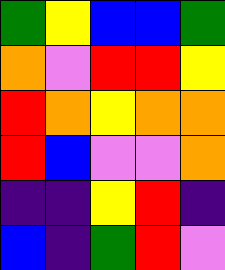[["green", "yellow", "blue", "blue", "green"], ["orange", "violet", "red", "red", "yellow"], ["red", "orange", "yellow", "orange", "orange"], ["red", "blue", "violet", "violet", "orange"], ["indigo", "indigo", "yellow", "red", "indigo"], ["blue", "indigo", "green", "red", "violet"]]